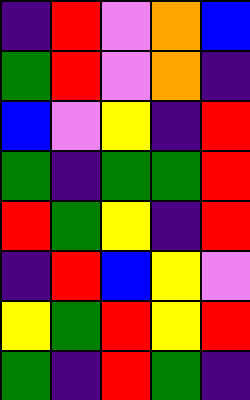[["indigo", "red", "violet", "orange", "blue"], ["green", "red", "violet", "orange", "indigo"], ["blue", "violet", "yellow", "indigo", "red"], ["green", "indigo", "green", "green", "red"], ["red", "green", "yellow", "indigo", "red"], ["indigo", "red", "blue", "yellow", "violet"], ["yellow", "green", "red", "yellow", "red"], ["green", "indigo", "red", "green", "indigo"]]